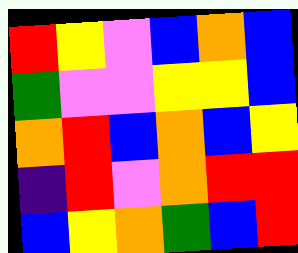[["red", "yellow", "violet", "blue", "orange", "blue"], ["green", "violet", "violet", "yellow", "yellow", "blue"], ["orange", "red", "blue", "orange", "blue", "yellow"], ["indigo", "red", "violet", "orange", "red", "red"], ["blue", "yellow", "orange", "green", "blue", "red"]]